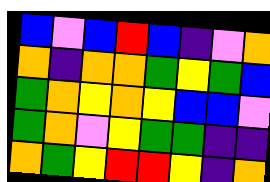[["blue", "violet", "blue", "red", "blue", "indigo", "violet", "orange"], ["orange", "indigo", "orange", "orange", "green", "yellow", "green", "blue"], ["green", "orange", "yellow", "orange", "yellow", "blue", "blue", "violet"], ["green", "orange", "violet", "yellow", "green", "green", "indigo", "indigo"], ["orange", "green", "yellow", "red", "red", "yellow", "indigo", "orange"]]